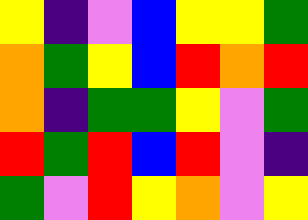[["yellow", "indigo", "violet", "blue", "yellow", "yellow", "green"], ["orange", "green", "yellow", "blue", "red", "orange", "red"], ["orange", "indigo", "green", "green", "yellow", "violet", "green"], ["red", "green", "red", "blue", "red", "violet", "indigo"], ["green", "violet", "red", "yellow", "orange", "violet", "yellow"]]